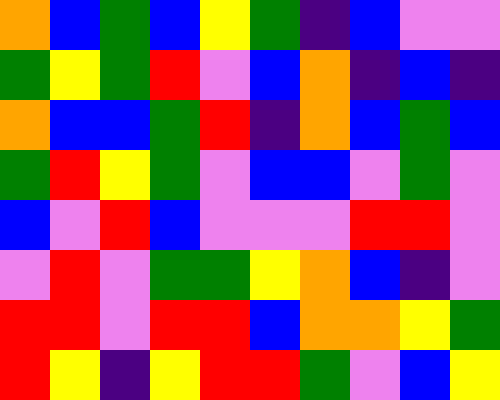[["orange", "blue", "green", "blue", "yellow", "green", "indigo", "blue", "violet", "violet"], ["green", "yellow", "green", "red", "violet", "blue", "orange", "indigo", "blue", "indigo"], ["orange", "blue", "blue", "green", "red", "indigo", "orange", "blue", "green", "blue"], ["green", "red", "yellow", "green", "violet", "blue", "blue", "violet", "green", "violet"], ["blue", "violet", "red", "blue", "violet", "violet", "violet", "red", "red", "violet"], ["violet", "red", "violet", "green", "green", "yellow", "orange", "blue", "indigo", "violet"], ["red", "red", "violet", "red", "red", "blue", "orange", "orange", "yellow", "green"], ["red", "yellow", "indigo", "yellow", "red", "red", "green", "violet", "blue", "yellow"]]